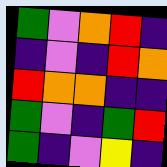[["green", "violet", "orange", "red", "indigo"], ["indigo", "violet", "indigo", "red", "orange"], ["red", "orange", "orange", "indigo", "indigo"], ["green", "violet", "indigo", "green", "red"], ["green", "indigo", "violet", "yellow", "indigo"]]